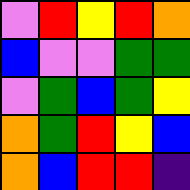[["violet", "red", "yellow", "red", "orange"], ["blue", "violet", "violet", "green", "green"], ["violet", "green", "blue", "green", "yellow"], ["orange", "green", "red", "yellow", "blue"], ["orange", "blue", "red", "red", "indigo"]]